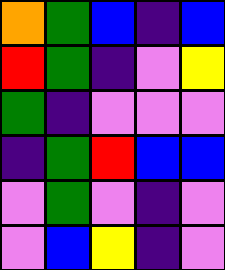[["orange", "green", "blue", "indigo", "blue"], ["red", "green", "indigo", "violet", "yellow"], ["green", "indigo", "violet", "violet", "violet"], ["indigo", "green", "red", "blue", "blue"], ["violet", "green", "violet", "indigo", "violet"], ["violet", "blue", "yellow", "indigo", "violet"]]